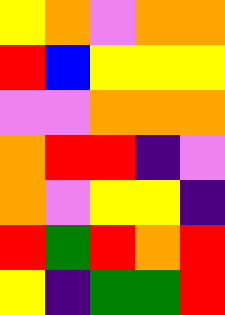[["yellow", "orange", "violet", "orange", "orange"], ["red", "blue", "yellow", "yellow", "yellow"], ["violet", "violet", "orange", "orange", "orange"], ["orange", "red", "red", "indigo", "violet"], ["orange", "violet", "yellow", "yellow", "indigo"], ["red", "green", "red", "orange", "red"], ["yellow", "indigo", "green", "green", "red"]]